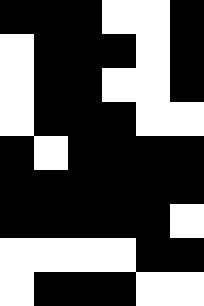[["black", "black", "black", "white", "white", "black"], ["white", "black", "black", "black", "white", "black"], ["white", "black", "black", "white", "white", "black"], ["white", "black", "black", "black", "white", "white"], ["black", "white", "black", "black", "black", "black"], ["black", "black", "black", "black", "black", "black"], ["black", "black", "black", "black", "black", "white"], ["white", "white", "white", "white", "black", "black"], ["white", "black", "black", "black", "white", "white"]]